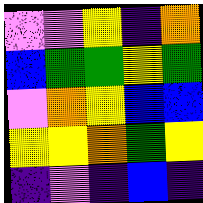[["violet", "violet", "yellow", "indigo", "orange"], ["blue", "green", "green", "yellow", "green"], ["violet", "orange", "yellow", "blue", "blue"], ["yellow", "yellow", "orange", "green", "yellow"], ["indigo", "violet", "indigo", "blue", "indigo"]]